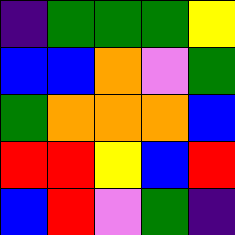[["indigo", "green", "green", "green", "yellow"], ["blue", "blue", "orange", "violet", "green"], ["green", "orange", "orange", "orange", "blue"], ["red", "red", "yellow", "blue", "red"], ["blue", "red", "violet", "green", "indigo"]]